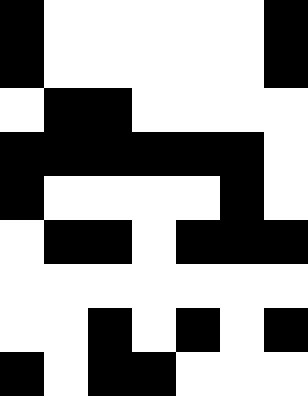[["black", "white", "white", "white", "white", "white", "black"], ["black", "white", "white", "white", "white", "white", "black"], ["white", "black", "black", "white", "white", "white", "white"], ["black", "black", "black", "black", "black", "black", "white"], ["black", "white", "white", "white", "white", "black", "white"], ["white", "black", "black", "white", "black", "black", "black"], ["white", "white", "white", "white", "white", "white", "white"], ["white", "white", "black", "white", "black", "white", "black"], ["black", "white", "black", "black", "white", "white", "white"]]